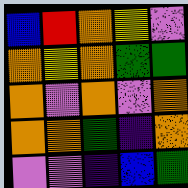[["blue", "red", "orange", "yellow", "violet"], ["orange", "yellow", "orange", "green", "green"], ["orange", "violet", "orange", "violet", "orange"], ["orange", "orange", "green", "indigo", "orange"], ["violet", "violet", "indigo", "blue", "green"]]